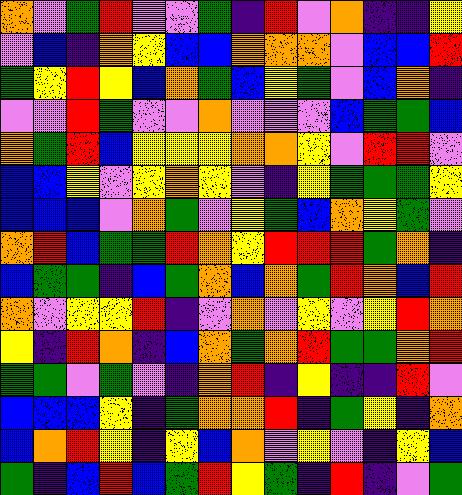[["orange", "violet", "green", "red", "violet", "violet", "green", "indigo", "red", "violet", "orange", "indigo", "indigo", "yellow"], ["violet", "blue", "indigo", "orange", "yellow", "blue", "blue", "orange", "orange", "orange", "violet", "blue", "blue", "red"], ["green", "yellow", "red", "yellow", "blue", "orange", "green", "blue", "yellow", "green", "violet", "blue", "orange", "indigo"], ["violet", "violet", "red", "green", "violet", "violet", "orange", "violet", "violet", "violet", "blue", "green", "green", "blue"], ["orange", "green", "red", "blue", "yellow", "yellow", "yellow", "orange", "orange", "yellow", "violet", "red", "red", "violet"], ["blue", "blue", "yellow", "violet", "yellow", "orange", "yellow", "violet", "indigo", "yellow", "green", "green", "green", "yellow"], ["blue", "blue", "blue", "violet", "orange", "green", "violet", "yellow", "green", "blue", "orange", "yellow", "green", "violet"], ["orange", "red", "blue", "green", "green", "red", "orange", "yellow", "red", "red", "red", "green", "orange", "indigo"], ["blue", "green", "green", "indigo", "blue", "green", "orange", "blue", "orange", "green", "red", "orange", "blue", "red"], ["orange", "violet", "yellow", "yellow", "red", "indigo", "violet", "orange", "violet", "yellow", "violet", "yellow", "red", "orange"], ["yellow", "indigo", "red", "orange", "indigo", "blue", "orange", "green", "orange", "red", "green", "green", "orange", "red"], ["green", "green", "violet", "green", "violet", "indigo", "orange", "red", "indigo", "yellow", "indigo", "indigo", "red", "violet"], ["blue", "blue", "blue", "yellow", "indigo", "green", "orange", "orange", "red", "indigo", "green", "yellow", "indigo", "orange"], ["blue", "orange", "red", "yellow", "indigo", "yellow", "blue", "orange", "violet", "yellow", "violet", "indigo", "yellow", "blue"], ["green", "indigo", "blue", "red", "blue", "green", "red", "yellow", "green", "indigo", "red", "indigo", "violet", "green"]]